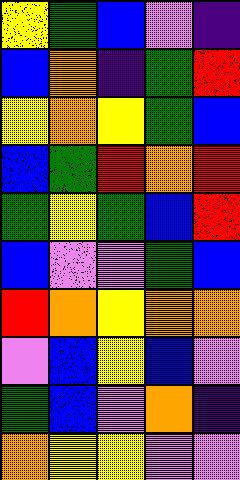[["yellow", "green", "blue", "violet", "indigo"], ["blue", "orange", "indigo", "green", "red"], ["yellow", "orange", "yellow", "green", "blue"], ["blue", "green", "red", "orange", "red"], ["green", "yellow", "green", "blue", "red"], ["blue", "violet", "violet", "green", "blue"], ["red", "orange", "yellow", "orange", "orange"], ["violet", "blue", "yellow", "blue", "violet"], ["green", "blue", "violet", "orange", "indigo"], ["orange", "yellow", "yellow", "violet", "violet"]]